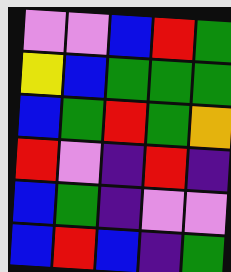[["violet", "violet", "blue", "red", "green"], ["yellow", "blue", "green", "green", "green"], ["blue", "green", "red", "green", "orange"], ["red", "violet", "indigo", "red", "indigo"], ["blue", "green", "indigo", "violet", "violet"], ["blue", "red", "blue", "indigo", "green"]]